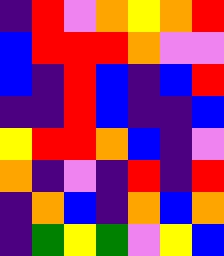[["indigo", "red", "violet", "orange", "yellow", "orange", "red"], ["blue", "red", "red", "red", "orange", "violet", "violet"], ["blue", "indigo", "red", "blue", "indigo", "blue", "red"], ["indigo", "indigo", "red", "blue", "indigo", "indigo", "blue"], ["yellow", "red", "red", "orange", "blue", "indigo", "violet"], ["orange", "indigo", "violet", "indigo", "red", "indigo", "red"], ["indigo", "orange", "blue", "indigo", "orange", "blue", "orange"], ["indigo", "green", "yellow", "green", "violet", "yellow", "blue"]]